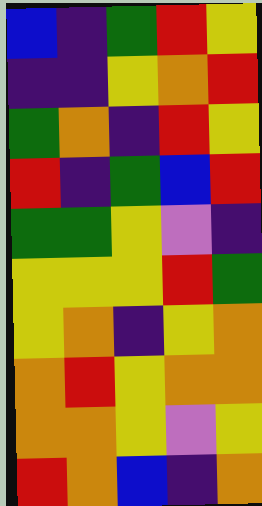[["blue", "indigo", "green", "red", "yellow"], ["indigo", "indigo", "yellow", "orange", "red"], ["green", "orange", "indigo", "red", "yellow"], ["red", "indigo", "green", "blue", "red"], ["green", "green", "yellow", "violet", "indigo"], ["yellow", "yellow", "yellow", "red", "green"], ["yellow", "orange", "indigo", "yellow", "orange"], ["orange", "red", "yellow", "orange", "orange"], ["orange", "orange", "yellow", "violet", "yellow"], ["red", "orange", "blue", "indigo", "orange"]]